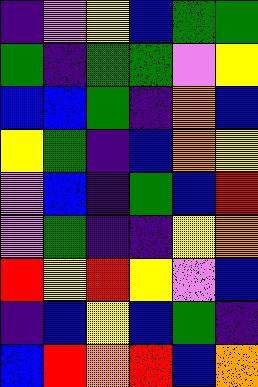[["indigo", "violet", "yellow", "blue", "green", "green"], ["green", "indigo", "green", "green", "violet", "yellow"], ["blue", "blue", "green", "indigo", "orange", "blue"], ["yellow", "green", "indigo", "blue", "orange", "yellow"], ["violet", "blue", "indigo", "green", "blue", "red"], ["violet", "green", "indigo", "indigo", "yellow", "orange"], ["red", "yellow", "red", "yellow", "violet", "blue"], ["indigo", "blue", "yellow", "blue", "green", "indigo"], ["blue", "red", "orange", "red", "blue", "orange"]]